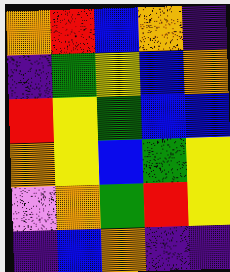[["orange", "red", "blue", "orange", "indigo"], ["indigo", "green", "yellow", "blue", "orange"], ["red", "yellow", "green", "blue", "blue"], ["orange", "yellow", "blue", "green", "yellow"], ["violet", "orange", "green", "red", "yellow"], ["indigo", "blue", "orange", "indigo", "indigo"]]